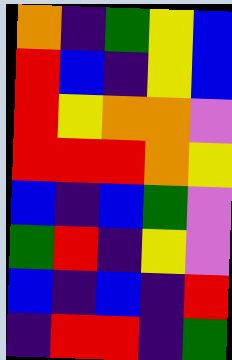[["orange", "indigo", "green", "yellow", "blue"], ["red", "blue", "indigo", "yellow", "blue"], ["red", "yellow", "orange", "orange", "violet"], ["red", "red", "red", "orange", "yellow"], ["blue", "indigo", "blue", "green", "violet"], ["green", "red", "indigo", "yellow", "violet"], ["blue", "indigo", "blue", "indigo", "red"], ["indigo", "red", "red", "indigo", "green"]]